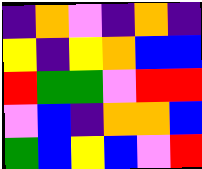[["indigo", "orange", "violet", "indigo", "orange", "indigo"], ["yellow", "indigo", "yellow", "orange", "blue", "blue"], ["red", "green", "green", "violet", "red", "red"], ["violet", "blue", "indigo", "orange", "orange", "blue"], ["green", "blue", "yellow", "blue", "violet", "red"]]